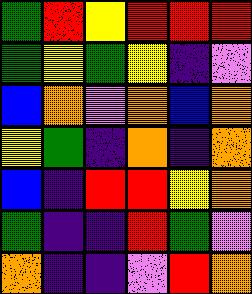[["green", "red", "yellow", "red", "red", "red"], ["green", "yellow", "green", "yellow", "indigo", "violet"], ["blue", "orange", "violet", "orange", "blue", "orange"], ["yellow", "green", "indigo", "orange", "indigo", "orange"], ["blue", "indigo", "red", "red", "yellow", "orange"], ["green", "indigo", "indigo", "red", "green", "violet"], ["orange", "indigo", "indigo", "violet", "red", "orange"]]